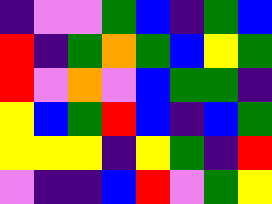[["indigo", "violet", "violet", "green", "blue", "indigo", "green", "blue"], ["red", "indigo", "green", "orange", "green", "blue", "yellow", "green"], ["red", "violet", "orange", "violet", "blue", "green", "green", "indigo"], ["yellow", "blue", "green", "red", "blue", "indigo", "blue", "green"], ["yellow", "yellow", "yellow", "indigo", "yellow", "green", "indigo", "red"], ["violet", "indigo", "indigo", "blue", "red", "violet", "green", "yellow"]]